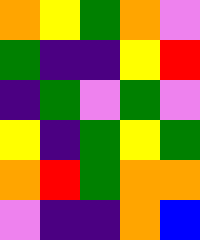[["orange", "yellow", "green", "orange", "violet"], ["green", "indigo", "indigo", "yellow", "red"], ["indigo", "green", "violet", "green", "violet"], ["yellow", "indigo", "green", "yellow", "green"], ["orange", "red", "green", "orange", "orange"], ["violet", "indigo", "indigo", "orange", "blue"]]